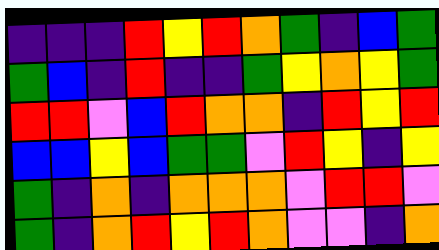[["indigo", "indigo", "indigo", "red", "yellow", "red", "orange", "green", "indigo", "blue", "green"], ["green", "blue", "indigo", "red", "indigo", "indigo", "green", "yellow", "orange", "yellow", "green"], ["red", "red", "violet", "blue", "red", "orange", "orange", "indigo", "red", "yellow", "red"], ["blue", "blue", "yellow", "blue", "green", "green", "violet", "red", "yellow", "indigo", "yellow"], ["green", "indigo", "orange", "indigo", "orange", "orange", "orange", "violet", "red", "red", "violet"], ["green", "indigo", "orange", "red", "yellow", "red", "orange", "violet", "violet", "indigo", "orange"]]